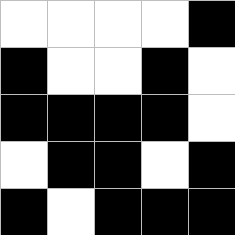[["white", "white", "white", "white", "black"], ["black", "white", "white", "black", "white"], ["black", "black", "black", "black", "white"], ["white", "black", "black", "white", "black"], ["black", "white", "black", "black", "black"]]